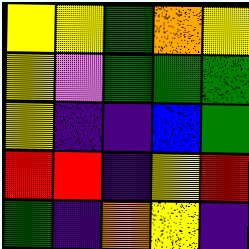[["yellow", "yellow", "green", "orange", "yellow"], ["yellow", "violet", "green", "green", "green"], ["yellow", "indigo", "indigo", "blue", "green"], ["red", "red", "indigo", "yellow", "red"], ["green", "indigo", "orange", "yellow", "indigo"]]